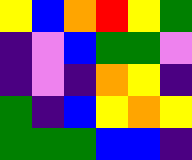[["yellow", "blue", "orange", "red", "yellow", "green"], ["indigo", "violet", "blue", "green", "green", "violet"], ["indigo", "violet", "indigo", "orange", "yellow", "indigo"], ["green", "indigo", "blue", "yellow", "orange", "yellow"], ["green", "green", "green", "blue", "blue", "indigo"]]